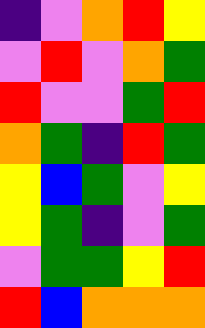[["indigo", "violet", "orange", "red", "yellow"], ["violet", "red", "violet", "orange", "green"], ["red", "violet", "violet", "green", "red"], ["orange", "green", "indigo", "red", "green"], ["yellow", "blue", "green", "violet", "yellow"], ["yellow", "green", "indigo", "violet", "green"], ["violet", "green", "green", "yellow", "red"], ["red", "blue", "orange", "orange", "orange"]]